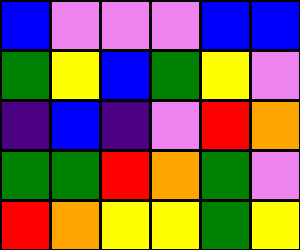[["blue", "violet", "violet", "violet", "blue", "blue"], ["green", "yellow", "blue", "green", "yellow", "violet"], ["indigo", "blue", "indigo", "violet", "red", "orange"], ["green", "green", "red", "orange", "green", "violet"], ["red", "orange", "yellow", "yellow", "green", "yellow"]]